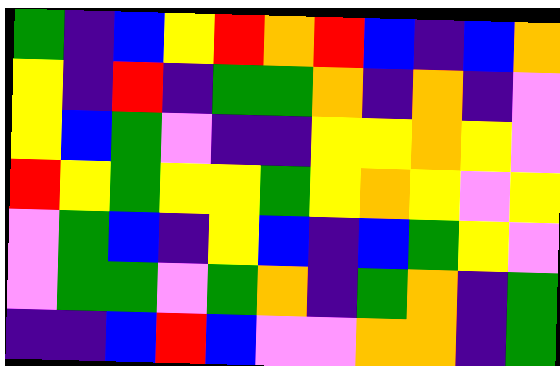[["green", "indigo", "blue", "yellow", "red", "orange", "red", "blue", "indigo", "blue", "orange"], ["yellow", "indigo", "red", "indigo", "green", "green", "orange", "indigo", "orange", "indigo", "violet"], ["yellow", "blue", "green", "violet", "indigo", "indigo", "yellow", "yellow", "orange", "yellow", "violet"], ["red", "yellow", "green", "yellow", "yellow", "green", "yellow", "orange", "yellow", "violet", "yellow"], ["violet", "green", "blue", "indigo", "yellow", "blue", "indigo", "blue", "green", "yellow", "violet"], ["violet", "green", "green", "violet", "green", "orange", "indigo", "green", "orange", "indigo", "green"], ["indigo", "indigo", "blue", "red", "blue", "violet", "violet", "orange", "orange", "indigo", "green"]]